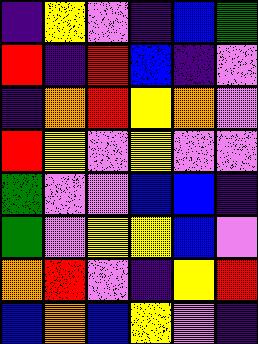[["indigo", "yellow", "violet", "indigo", "blue", "green"], ["red", "indigo", "red", "blue", "indigo", "violet"], ["indigo", "orange", "red", "yellow", "orange", "violet"], ["red", "yellow", "violet", "yellow", "violet", "violet"], ["green", "violet", "violet", "blue", "blue", "indigo"], ["green", "violet", "yellow", "yellow", "blue", "violet"], ["orange", "red", "violet", "indigo", "yellow", "red"], ["blue", "orange", "blue", "yellow", "violet", "indigo"]]